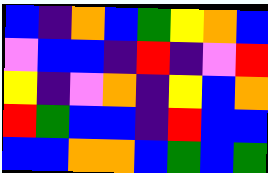[["blue", "indigo", "orange", "blue", "green", "yellow", "orange", "blue"], ["violet", "blue", "blue", "indigo", "red", "indigo", "violet", "red"], ["yellow", "indigo", "violet", "orange", "indigo", "yellow", "blue", "orange"], ["red", "green", "blue", "blue", "indigo", "red", "blue", "blue"], ["blue", "blue", "orange", "orange", "blue", "green", "blue", "green"]]